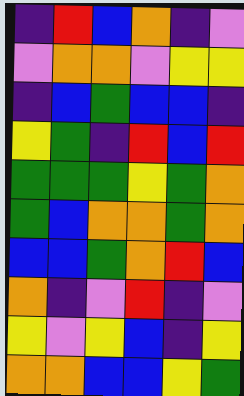[["indigo", "red", "blue", "orange", "indigo", "violet"], ["violet", "orange", "orange", "violet", "yellow", "yellow"], ["indigo", "blue", "green", "blue", "blue", "indigo"], ["yellow", "green", "indigo", "red", "blue", "red"], ["green", "green", "green", "yellow", "green", "orange"], ["green", "blue", "orange", "orange", "green", "orange"], ["blue", "blue", "green", "orange", "red", "blue"], ["orange", "indigo", "violet", "red", "indigo", "violet"], ["yellow", "violet", "yellow", "blue", "indigo", "yellow"], ["orange", "orange", "blue", "blue", "yellow", "green"]]